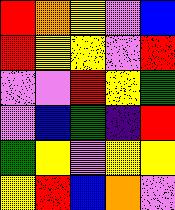[["red", "orange", "yellow", "violet", "blue"], ["red", "yellow", "yellow", "violet", "red"], ["violet", "violet", "red", "yellow", "green"], ["violet", "blue", "green", "indigo", "red"], ["green", "yellow", "violet", "yellow", "yellow"], ["yellow", "red", "blue", "orange", "violet"]]